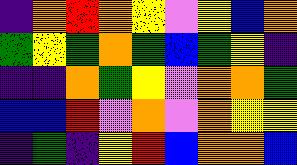[["indigo", "orange", "red", "orange", "yellow", "violet", "yellow", "blue", "orange"], ["green", "yellow", "green", "orange", "green", "blue", "green", "yellow", "indigo"], ["indigo", "indigo", "orange", "green", "yellow", "violet", "orange", "orange", "green"], ["blue", "blue", "red", "violet", "orange", "violet", "orange", "yellow", "yellow"], ["indigo", "green", "indigo", "yellow", "red", "blue", "orange", "orange", "blue"]]